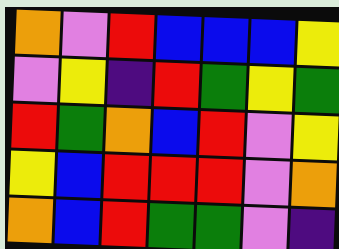[["orange", "violet", "red", "blue", "blue", "blue", "yellow"], ["violet", "yellow", "indigo", "red", "green", "yellow", "green"], ["red", "green", "orange", "blue", "red", "violet", "yellow"], ["yellow", "blue", "red", "red", "red", "violet", "orange"], ["orange", "blue", "red", "green", "green", "violet", "indigo"]]